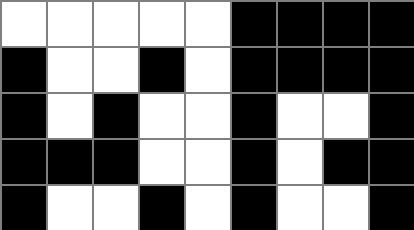[["white", "white", "white", "white", "white", "black", "black", "black", "black"], ["black", "white", "white", "black", "white", "black", "black", "black", "black"], ["black", "white", "black", "white", "white", "black", "white", "white", "black"], ["black", "black", "black", "white", "white", "black", "white", "black", "black"], ["black", "white", "white", "black", "white", "black", "white", "white", "black"]]